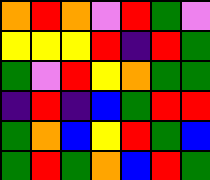[["orange", "red", "orange", "violet", "red", "green", "violet"], ["yellow", "yellow", "yellow", "red", "indigo", "red", "green"], ["green", "violet", "red", "yellow", "orange", "green", "green"], ["indigo", "red", "indigo", "blue", "green", "red", "red"], ["green", "orange", "blue", "yellow", "red", "green", "blue"], ["green", "red", "green", "orange", "blue", "red", "green"]]